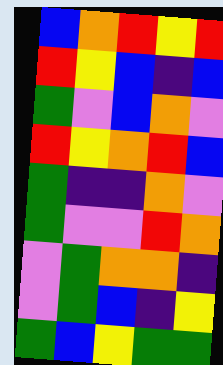[["blue", "orange", "red", "yellow", "red"], ["red", "yellow", "blue", "indigo", "blue"], ["green", "violet", "blue", "orange", "violet"], ["red", "yellow", "orange", "red", "blue"], ["green", "indigo", "indigo", "orange", "violet"], ["green", "violet", "violet", "red", "orange"], ["violet", "green", "orange", "orange", "indigo"], ["violet", "green", "blue", "indigo", "yellow"], ["green", "blue", "yellow", "green", "green"]]